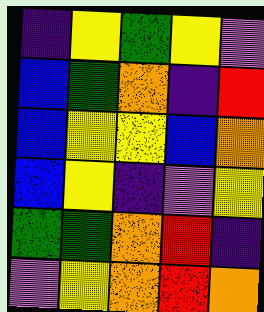[["indigo", "yellow", "green", "yellow", "violet"], ["blue", "green", "orange", "indigo", "red"], ["blue", "yellow", "yellow", "blue", "orange"], ["blue", "yellow", "indigo", "violet", "yellow"], ["green", "green", "orange", "red", "indigo"], ["violet", "yellow", "orange", "red", "orange"]]